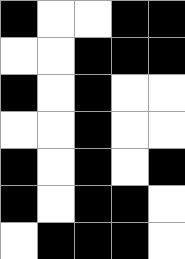[["black", "white", "white", "black", "black"], ["white", "white", "black", "black", "black"], ["black", "white", "black", "white", "white"], ["white", "white", "black", "white", "white"], ["black", "white", "black", "white", "black"], ["black", "white", "black", "black", "white"], ["white", "black", "black", "black", "white"]]